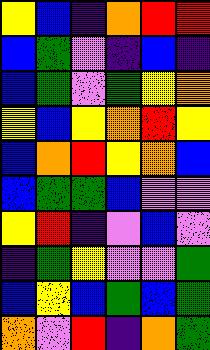[["yellow", "blue", "indigo", "orange", "red", "red"], ["blue", "green", "violet", "indigo", "blue", "indigo"], ["blue", "green", "violet", "green", "yellow", "orange"], ["yellow", "blue", "yellow", "orange", "red", "yellow"], ["blue", "orange", "red", "yellow", "orange", "blue"], ["blue", "green", "green", "blue", "violet", "violet"], ["yellow", "red", "indigo", "violet", "blue", "violet"], ["indigo", "green", "yellow", "violet", "violet", "green"], ["blue", "yellow", "blue", "green", "blue", "green"], ["orange", "violet", "red", "indigo", "orange", "green"]]